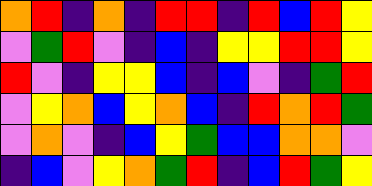[["orange", "red", "indigo", "orange", "indigo", "red", "red", "indigo", "red", "blue", "red", "yellow"], ["violet", "green", "red", "violet", "indigo", "blue", "indigo", "yellow", "yellow", "red", "red", "yellow"], ["red", "violet", "indigo", "yellow", "yellow", "blue", "indigo", "blue", "violet", "indigo", "green", "red"], ["violet", "yellow", "orange", "blue", "yellow", "orange", "blue", "indigo", "red", "orange", "red", "green"], ["violet", "orange", "violet", "indigo", "blue", "yellow", "green", "blue", "blue", "orange", "orange", "violet"], ["indigo", "blue", "violet", "yellow", "orange", "green", "red", "indigo", "blue", "red", "green", "yellow"]]